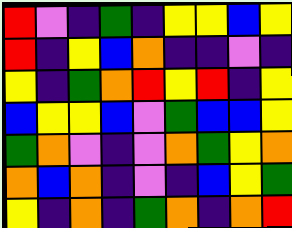[["red", "violet", "indigo", "green", "indigo", "yellow", "yellow", "blue", "yellow"], ["red", "indigo", "yellow", "blue", "orange", "indigo", "indigo", "violet", "indigo"], ["yellow", "indigo", "green", "orange", "red", "yellow", "red", "indigo", "yellow"], ["blue", "yellow", "yellow", "blue", "violet", "green", "blue", "blue", "yellow"], ["green", "orange", "violet", "indigo", "violet", "orange", "green", "yellow", "orange"], ["orange", "blue", "orange", "indigo", "violet", "indigo", "blue", "yellow", "green"], ["yellow", "indigo", "orange", "indigo", "green", "orange", "indigo", "orange", "red"]]